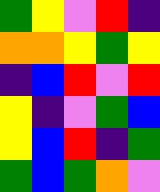[["green", "yellow", "violet", "red", "indigo"], ["orange", "orange", "yellow", "green", "yellow"], ["indigo", "blue", "red", "violet", "red"], ["yellow", "indigo", "violet", "green", "blue"], ["yellow", "blue", "red", "indigo", "green"], ["green", "blue", "green", "orange", "violet"]]